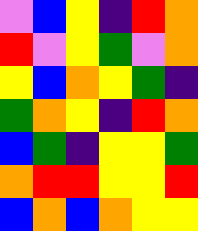[["violet", "blue", "yellow", "indigo", "red", "orange"], ["red", "violet", "yellow", "green", "violet", "orange"], ["yellow", "blue", "orange", "yellow", "green", "indigo"], ["green", "orange", "yellow", "indigo", "red", "orange"], ["blue", "green", "indigo", "yellow", "yellow", "green"], ["orange", "red", "red", "yellow", "yellow", "red"], ["blue", "orange", "blue", "orange", "yellow", "yellow"]]